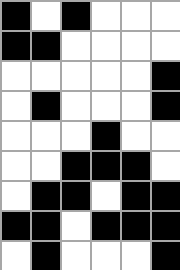[["black", "white", "black", "white", "white", "white"], ["black", "black", "white", "white", "white", "white"], ["white", "white", "white", "white", "white", "black"], ["white", "black", "white", "white", "white", "black"], ["white", "white", "white", "black", "white", "white"], ["white", "white", "black", "black", "black", "white"], ["white", "black", "black", "white", "black", "black"], ["black", "black", "white", "black", "black", "black"], ["white", "black", "white", "white", "white", "black"]]